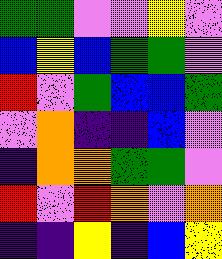[["green", "green", "violet", "violet", "yellow", "violet"], ["blue", "yellow", "blue", "green", "green", "violet"], ["red", "violet", "green", "blue", "blue", "green"], ["violet", "orange", "indigo", "indigo", "blue", "violet"], ["indigo", "orange", "orange", "green", "green", "violet"], ["red", "violet", "red", "orange", "violet", "orange"], ["indigo", "indigo", "yellow", "indigo", "blue", "yellow"]]